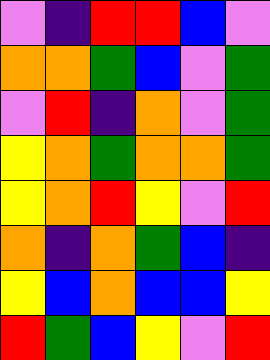[["violet", "indigo", "red", "red", "blue", "violet"], ["orange", "orange", "green", "blue", "violet", "green"], ["violet", "red", "indigo", "orange", "violet", "green"], ["yellow", "orange", "green", "orange", "orange", "green"], ["yellow", "orange", "red", "yellow", "violet", "red"], ["orange", "indigo", "orange", "green", "blue", "indigo"], ["yellow", "blue", "orange", "blue", "blue", "yellow"], ["red", "green", "blue", "yellow", "violet", "red"]]